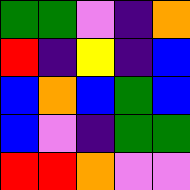[["green", "green", "violet", "indigo", "orange"], ["red", "indigo", "yellow", "indigo", "blue"], ["blue", "orange", "blue", "green", "blue"], ["blue", "violet", "indigo", "green", "green"], ["red", "red", "orange", "violet", "violet"]]